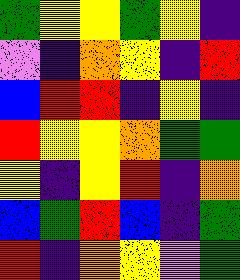[["green", "yellow", "yellow", "green", "yellow", "indigo"], ["violet", "indigo", "orange", "yellow", "indigo", "red"], ["blue", "red", "red", "indigo", "yellow", "indigo"], ["red", "yellow", "yellow", "orange", "green", "green"], ["yellow", "indigo", "yellow", "red", "indigo", "orange"], ["blue", "green", "red", "blue", "indigo", "green"], ["red", "indigo", "orange", "yellow", "violet", "green"]]